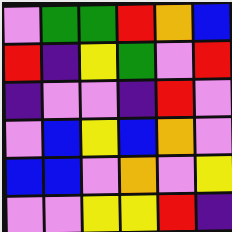[["violet", "green", "green", "red", "orange", "blue"], ["red", "indigo", "yellow", "green", "violet", "red"], ["indigo", "violet", "violet", "indigo", "red", "violet"], ["violet", "blue", "yellow", "blue", "orange", "violet"], ["blue", "blue", "violet", "orange", "violet", "yellow"], ["violet", "violet", "yellow", "yellow", "red", "indigo"]]